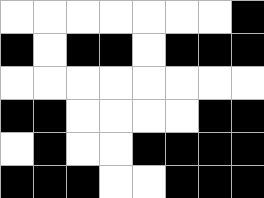[["white", "white", "white", "white", "white", "white", "white", "black"], ["black", "white", "black", "black", "white", "black", "black", "black"], ["white", "white", "white", "white", "white", "white", "white", "white"], ["black", "black", "white", "white", "white", "white", "black", "black"], ["white", "black", "white", "white", "black", "black", "black", "black"], ["black", "black", "black", "white", "white", "black", "black", "black"]]